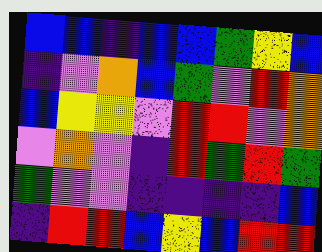[["blue", "blue", "indigo", "blue", "blue", "green", "yellow", "blue"], ["indigo", "violet", "orange", "blue", "green", "violet", "red", "orange"], ["blue", "yellow", "yellow", "violet", "red", "red", "violet", "orange"], ["violet", "orange", "violet", "indigo", "red", "green", "red", "green"], ["green", "violet", "violet", "indigo", "indigo", "indigo", "indigo", "blue"], ["indigo", "red", "red", "blue", "yellow", "blue", "red", "red"]]